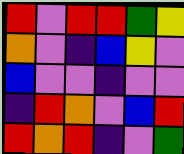[["red", "violet", "red", "red", "green", "yellow"], ["orange", "violet", "indigo", "blue", "yellow", "violet"], ["blue", "violet", "violet", "indigo", "violet", "violet"], ["indigo", "red", "orange", "violet", "blue", "red"], ["red", "orange", "red", "indigo", "violet", "green"]]